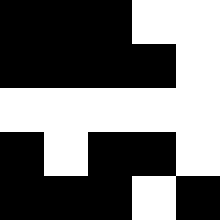[["black", "black", "black", "white", "white"], ["black", "black", "black", "black", "white"], ["white", "white", "white", "white", "white"], ["black", "white", "black", "black", "white"], ["black", "black", "black", "white", "black"]]